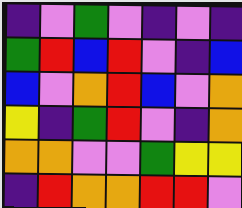[["indigo", "violet", "green", "violet", "indigo", "violet", "indigo"], ["green", "red", "blue", "red", "violet", "indigo", "blue"], ["blue", "violet", "orange", "red", "blue", "violet", "orange"], ["yellow", "indigo", "green", "red", "violet", "indigo", "orange"], ["orange", "orange", "violet", "violet", "green", "yellow", "yellow"], ["indigo", "red", "orange", "orange", "red", "red", "violet"]]